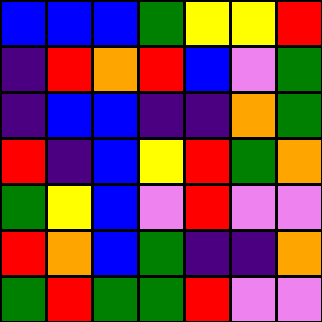[["blue", "blue", "blue", "green", "yellow", "yellow", "red"], ["indigo", "red", "orange", "red", "blue", "violet", "green"], ["indigo", "blue", "blue", "indigo", "indigo", "orange", "green"], ["red", "indigo", "blue", "yellow", "red", "green", "orange"], ["green", "yellow", "blue", "violet", "red", "violet", "violet"], ["red", "orange", "blue", "green", "indigo", "indigo", "orange"], ["green", "red", "green", "green", "red", "violet", "violet"]]